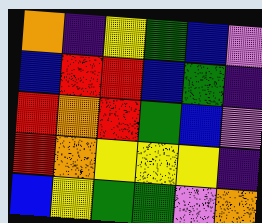[["orange", "indigo", "yellow", "green", "blue", "violet"], ["blue", "red", "red", "blue", "green", "indigo"], ["red", "orange", "red", "green", "blue", "violet"], ["red", "orange", "yellow", "yellow", "yellow", "indigo"], ["blue", "yellow", "green", "green", "violet", "orange"]]